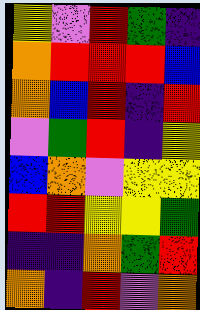[["yellow", "violet", "red", "green", "indigo"], ["orange", "red", "red", "red", "blue"], ["orange", "blue", "red", "indigo", "red"], ["violet", "green", "red", "indigo", "yellow"], ["blue", "orange", "violet", "yellow", "yellow"], ["red", "red", "yellow", "yellow", "green"], ["indigo", "indigo", "orange", "green", "red"], ["orange", "indigo", "red", "violet", "orange"]]